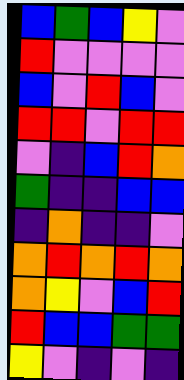[["blue", "green", "blue", "yellow", "violet"], ["red", "violet", "violet", "violet", "violet"], ["blue", "violet", "red", "blue", "violet"], ["red", "red", "violet", "red", "red"], ["violet", "indigo", "blue", "red", "orange"], ["green", "indigo", "indigo", "blue", "blue"], ["indigo", "orange", "indigo", "indigo", "violet"], ["orange", "red", "orange", "red", "orange"], ["orange", "yellow", "violet", "blue", "red"], ["red", "blue", "blue", "green", "green"], ["yellow", "violet", "indigo", "violet", "indigo"]]